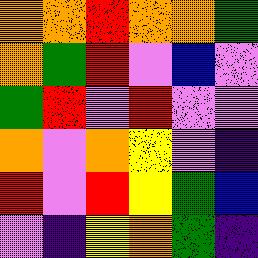[["orange", "orange", "red", "orange", "orange", "green"], ["orange", "green", "red", "violet", "blue", "violet"], ["green", "red", "violet", "red", "violet", "violet"], ["orange", "violet", "orange", "yellow", "violet", "indigo"], ["red", "violet", "red", "yellow", "green", "blue"], ["violet", "indigo", "yellow", "orange", "green", "indigo"]]